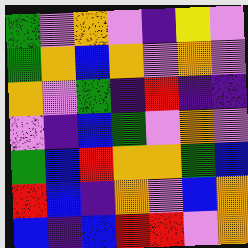[["green", "violet", "orange", "violet", "indigo", "yellow", "violet"], ["green", "orange", "blue", "orange", "violet", "orange", "violet"], ["orange", "violet", "green", "indigo", "red", "indigo", "indigo"], ["violet", "indigo", "blue", "green", "violet", "orange", "violet"], ["green", "blue", "red", "orange", "orange", "green", "blue"], ["red", "blue", "indigo", "orange", "violet", "blue", "orange"], ["blue", "indigo", "blue", "red", "red", "violet", "orange"]]